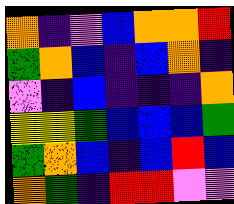[["orange", "indigo", "violet", "blue", "orange", "orange", "red"], ["green", "orange", "blue", "indigo", "blue", "orange", "indigo"], ["violet", "indigo", "blue", "indigo", "indigo", "indigo", "orange"], ["yellow", "yellow", "green", "blue", "blue", "blue", "green"], ["green", "orange", "blue", "indigo", "blue", "red", "blue"], ["orange", "green", "indigo", "red", "red", "violet", "violet"]]